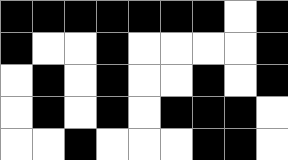[["black", "black", "black", "black", "black", "black", "black", "white", "black"], ["black", "white", "white", "black", "white", "white", "white", "white", "black"], ["white", "black", "white", "black", "white", "white", "black", "white", "black"], ["white", "black", "white", "black", "white", "black", "black", "black", "white"], ["white", "white", "black", "white", "white", "white", "black", "black", "white"]]